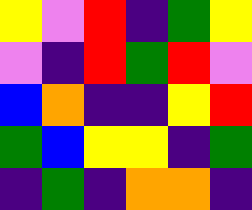[["yellow", "violet", "red", "indigo", "green", "yellow"], ["violet", "indigo", "red", "green", "red", "violet"], ["blue", "orange", "indigo", "indigo", "yellow", "red"], ["green", "blue", "yellow", "yellow", "indigo", "green"], ["indigo", "green", "indigo", "orange", "orange", "indigo"]]